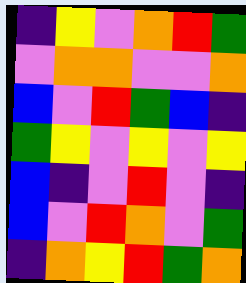[["indigo", "yellow", "violet", "orange", "red", "green"], ["violet", "orange", "orange", "violet", "violet", "orange"], ["blue", "violet", "red", "green", "blue", "indigo"], ["green", "yellow", "violet", "yellow", "violet", "yellow"], ["blue", "indigo", "violet", "red", "violet", "indigo"], ["blue", "violet", "red", "orange", "violet", "green"], ["indigo", "orange", "yellow", "red", "green", "orange"]]